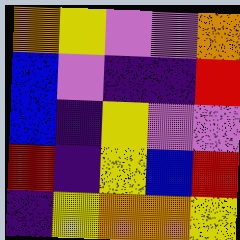[["orange", "yellow", "violet", "violet", "orange"], ["blue", "violet", "indigo", "indigo", "red"], ["blue", "indigo", "yellow", "violet", "violet"], ["red", "indigo", "yellow", "blue", "red"], ["indigo", "yellow", "orange", "orange", "yellow"]]